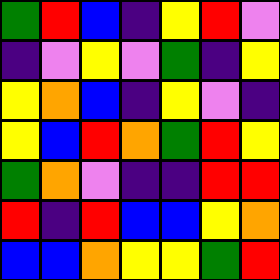[["green", "red", "blue", "indigo", "yellow", "red", "violet"], ["indigo", "violet", "yellow", "violet", "green", "indigo", "yellow"], ["yellow", "orange", "blue", "indigo", "yellow", "violet", "indigo"], ["yellow", "blue", "red", "orange", "green", "red", "yellow"], ["green", "orange", "violet", "indigo", "indigo", "red", "red"], ["red", "indigo", "red", "blue", "blue", "yellow", "orange"], ["blue", "blue", "orange", "yellow", "yellow", "green", "red"]]